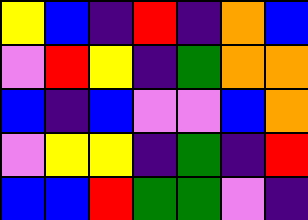[["yellow", "blue", "indigo", "red", "indigo", "orange", "blue"], ["violet", "red", "yellow", "indigo", "green", "orange", "orange"], ["blue", "indigo", "blue", "violet", "violet", "blue", "orange"], ["violet", "yellow", "yellow", "indigo", "green", "indigo", "red"], ["blue", "blue", "red", "green", "green", "violet", "indigo"]]